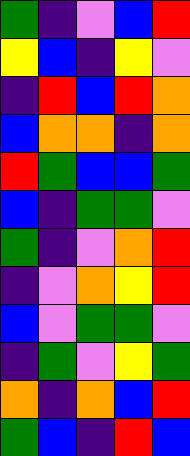[["green", "indigo", "violet", "blue", "red"], ["yellow", "blue", "indigo", "yellow", "violet"], ["indigo", "red", "blue", "red", "orange"], ["blue", "orange", "orange", "indigo", "orange"], ["red", "green", "blue", "blue", "green"], ["blue", "indigo", "green", "green", "violet"], ["green", "indigo", "violet", "orange", "red"], ["indigo", "violet", "orange", "yellow", "red"], ["blue", "violet", "green", "green", "violet"], ["indigo", "green", "violet", "yellow", "green"], ["orange", "indigo", "orange", "blue", "red"], ["green", "blue", "indigo", "red", "blue"]]